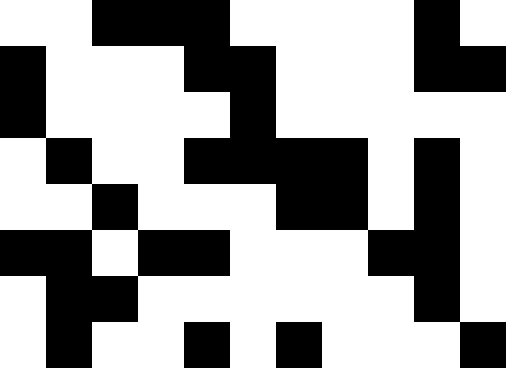[["white", "white", "black", "black", "black", "white", "white", "white", "white", "black", "white"], ["black", "white", "white", "white", "black", "black", "white", "white", "white", "black", "black"], ["black", "white", "white", "white", "white", "black", "white", "white", "white", "white", "white"], ["white", "black", "white", "white", "black", "black", "black", "black", "white", "black", "white"], ["white", "white", "black", "white", "white", "white", "black", "black", "white", "black", "white"], ["black", "black", "white", "black", "black", "white", "white", "white", "black", "black", "white"], ["white", "black", "black", "white", "white", "white", "white", "white", "white", "black", "white"], ["white", "black", "white", "white", "black", "white", "black", "white", "white", "white", "black"]]